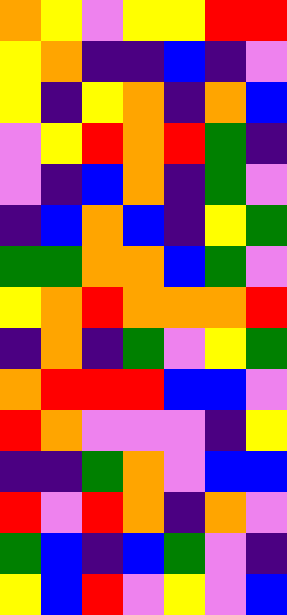[["orange", "yellow", "violet", "yellow", "yellow", "red", "red"], ["yellow", "orange", "indigo", "indigo", "blue", "indigo", "violet"], ["yellow", "indigo", "yellow", "orange", "indigo", "orange", "blue"], ["violet", "yellow", "red", "orange", "red", "green", "indigo"], ["violet", "indigo", "blue", "orange", "indigo", "green", "violet"], ["indigo", "blue", "orange", "blue", "indigo", "yellow", "green"], ["green", "green", "orange", "orange", "blue", "green", "violet"], ["yellow", "orange", "red", "orange", "orange", "orange", "red"], ["indigo", "orange", "indigo", "green", "violet", "yellow", "green"], ["orange", "red", "red", "red", "blue", "blue", "violet"], ["red", "orange", "violet", "violet", "violet", "indigo", "yellow"], ["indigo", "indigo", "green", "orange", "violet", "blue", "blue"], ["red", "violet", "red", "orange", "indigo", "orange", "violet"], ["green", "blue", "indigo", "blue", "green", "violet", "indigo"], ["yellow", "blue", "red", "violet", "yellow", "violet", "blue"]]